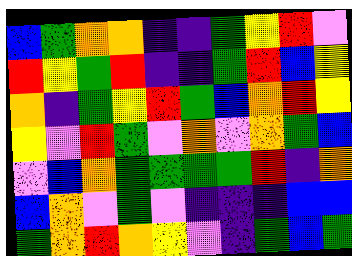[["blue", "green", "orange", "orange", "indigo", "indigo", "green", "yellow", "red", "violet"], ["red", "yellow", "green", "red", "indigo", "indigo", "green", "red", "blue", "yellow"], ["orange", "indigo", "green", "yellow", "red", "green", "blue", "orange", "red", "yellow"], ["yellow", "violet", "red", "green", "violet", "orange", "violet", "orange", "green", "blue"], ["violet", "blue", "orange", "green", "green", "green", "green", "red", "indigo", "orange"], ["blue", "orange", "violet", "green", "violet", "indigo", "indigo", "indigo", "blue", "blue"], ["green", "orange", "red", "orange", "yellow", "violet", "indigo", "green", "blue", "green"]]